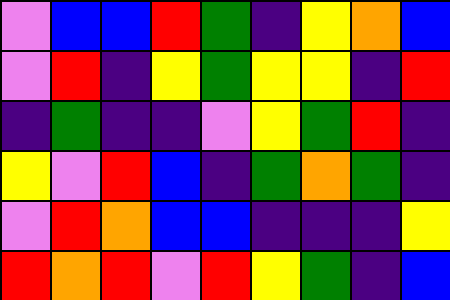[["violet", "blue", "blue", "red", "green", "indigo", "yellow", "orange", "blue"], ["violet", "red", "indigo", "yellow", "green", "yellow", "yellow", "indigo", "red"], ["indigo", "green", "indigo", "indigo", "violet", "yellow", "green", "red", "indigo"], ["yellow", "violet", "red", "blue", "indigo", "green", "orange", "green", "indigo"], ["violet", "red", "orange", "blue", "blue", "indigo", "indigo", "indigo", "yellow"], ["red", "orange", "red", "violet", "red", "yellow", "green", "indigo", "blue"]]